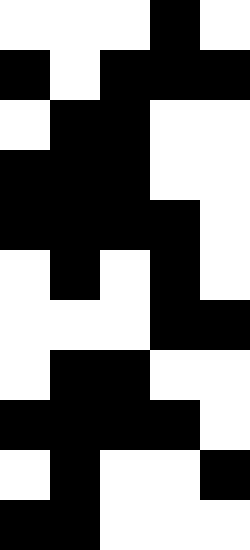[["white", "white", "white", "black", "white"], ["black", "white", "black", "black", "black"], ["white", "black", "black", "white", "white"], ["black", "black", "black", "white", "white"], ["black", "black", "black", "black", "white"], ["white", "black", "white", "black", "white"], ["white", "white", "white", "black", "black"], ["white", "black", "black", "white", "white"], ["black", "black", "black", "black", "white"], ["white", "black", "white", "white", "black"], ["black", "black", "white", "white", "white"]]